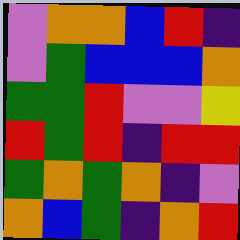[["violet", "orange", "orange", "blue", "red", "indigo"], ["violet", "green", "blue", "blue", "blue", "orange"], ["green", "green", "red", "violet", "violet", "yellow"], ["red", "green", "red", "indigo", "red", "red"], ["green", "orange", "green", "orange", "indigo", "violet"], ["orange", "blue", "green", "indigo", "orange", "red"]]